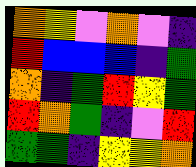[["orange", "yellow", "violet", "orange", "violet", "indigo"], ["red", "blue", "blue", "blue", "indigo", "green"], ["orange", "indigo", "green", "red", "yellow", "green"], ["red", "orange", "green", "indigo", "violet", "red"], ["green", "green", "indigo", "yellow", "yellow", "orange"]]